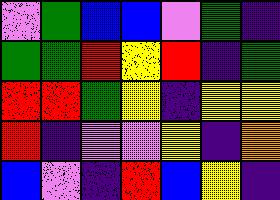[["violet", "green", "blue", "blue", "violet", "green", "indigo"], ["green", "green", "red", "yellow", "red", "indigo", "green"], ["red", "red", "green", "yellow", "indigo", "yellow", "yellow"], ["red", "indigo", "violet", "violet", "yellow", "indigo", "orange"], ["blue", "violet", "indigo", "red", "blue", "yellow", "indigo"]]